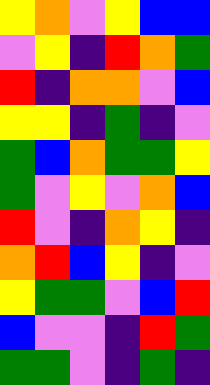[["yellow", "orange", "violet", "yellow", "blue", "blue"], ["violet", "yellow", "indigo", "red", "orange", "green"], ["red", "indigo", "orange", "orange", "violet", "blue"], ["yellow", "yellow", "indigo", "green", "indigo", "violet"], ["green", "blue", "orange", "green", "green", "yellow"], ["green", "violet", "yellow", "violet", "orange", "blue"], ["red", "violet", "indigo", "orange", "yellow", "indigo"], ["orange", "red", "blue", "yellow", "indigo", "violet"], ["yellow", "green", "green", "violet", "blue", "red"], ["blue", "violet", "violet", "indigo", "red", "green"], ["green", "green", "violet", "indigo", "green", "indigo"]]